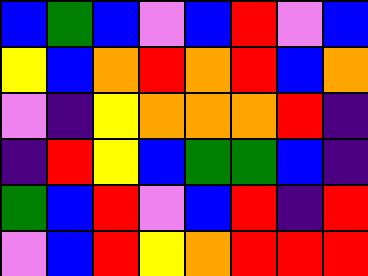[["blue", "green", "blue", "violet", "blue", "red", "violet", "blue"], ["yellow", "blue", "orange", "red", "orange", "red", "blue", "orange"], ["violet", "indigo", "yellow", "orange", "orange", "orange", "red", "indigo"], ["indigo", "red", "yellow", "blue", "green", "green", "blue", "indigo"], ["green", "blue", "red", "violet", "blue", "red", "indigo", "red"], ["violet", "blue", "red", "yellow", "orange", "red", "red", "red"]]